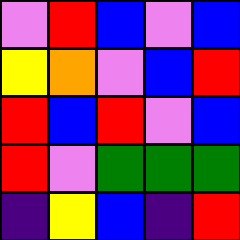[["violet", "red", "blue", "violet", "blue"], ["yellow", "orange", "violet", "blue", "red"], ["red", "blue", "red", "violet", "blue"], ["red", "violet", "green", "green", "green"], ["indigo", "yellow", "blue", "indigo", "red"]]